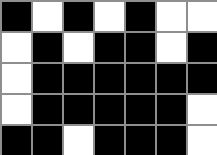[["black", "white", "black", "white", "black", "white", "white"], ["white", "black", "white", "black", "black", "white", "black"], ["white", "black", "black", "black", "black", "black", "black"], ["white", "black", "black", "black", "black", "black", "white"], ["black", "black", "white", "black", "black", "black", "white"]]